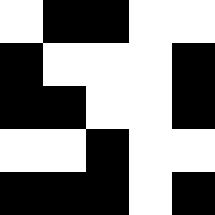[["white", "black", "black", "white", "white"], ["black", "white", "white", "white", "black"], ["black", "black", "white", "white", "black"], ["white", "white", "black", "white", "white"], ["black", "black", "black", "white", "black"]]